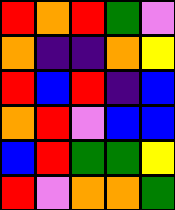[["red", "orange", "red", "green", "violet"], ["orange", "indigo", "indigo", "orange", "yellow"], ["red", "blue", "red", "indigo", "blue"], ["orange", "red", "violet", "blue", "blue"], ["blue", "red", "green", "green", "yellow"], ["red", "violet", "orange", "orange", "green"]]